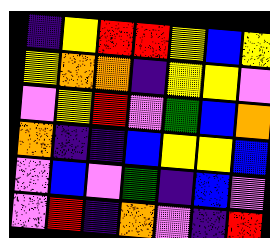[["indigo", "yellow", "red", "red", "yellow", "blue", "yellow"], ["yellow", "orange", "orange", "indigo", "yellow", "yellow", "violet"], ["violet", "yellow", "red", "violet", "green", "blue", "orange"], ["orange", "indigo", "indigo", "blue", "yellow", "yellow", "blue"], ["violet", "blue", "violet", "green", "indigo", "blue", "violet"], ["violet", "red", "indigo", "orange", "violet", "indigo", "red"]]